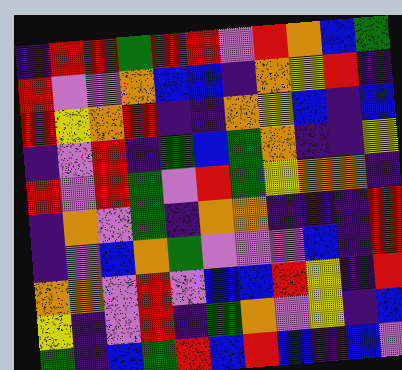[["indigo", "red", "red", "green", "red", "red", "violet", "red", "orange", "blue", "green"], ["red", "violet", "violet", "orange", "blue", "blue", "indigo", "orange", "yellow", "red", "indigo"], ["red", "yellow", "orange", "red", "indigo", "indigo", "orange", "yellow", "blue", "indigo", "blue"], ["indigo", "violet", "red", "indigo", "green", "blue", "green", "orange", "indigo", "indigo", "yellow"], ["red", "violet", "red", "green", "violet", "red", "green", "yellow", "orange", "orange", "indigo"], ["indigo", "orange", "violet", "green", "indigo", "orange", "orange", "indigo", "indigo", "indigo", "red"], ["indigo", "violet", "blue", "orange", "green", "violet", "violet", "violet", "blue", "indigo", "red"], ["orange", "orange", "violet", "red", "violet", "blue", "blue", "red", "yellow", "indigo", "red"], ["yellow", "indigo", "violet", "red", "indigo", "green", "orange", "violet", "yellow", "indigo", "blue"], ["green", "indigo", "blue", "green", "red", "blue", "red", "blue", "indigo", "blue", "violet"]]